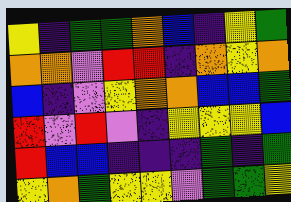[["yellow", "indigo", "green", "green", "orange", "blue", "indigo", "yellow", "green"], ["orange", "orange", "violet", "red", "red", "indigo", "orange", "yellow", "orange"], ["blue", "indigo", "violet", "yellow", "orange", "orange", "blue", "blue", "green"], ["red", "violet", "red", "violet", "indigo", "yellow", "yellow", "yellow", "blue"], ["red", "blue", "blue", "indigo", "indigo", "indigo", "green", "indigo", "green"], ["yellow", "orange", "green", "yellow", "yellow", "violet", "green", "green", "yellow"]]